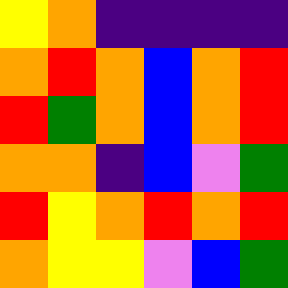[["yellow", "orange", "indigo", "indigo", "indigo", "indigo"], ["orange", "red", "orange", "blue", "orange", "red"], ["red", "green", "orange", "blue", "orange", "red"], ["orange", "orange", "indigo", "blue", "violet", "green"], ["red", "yellow", "orange", "red", "orange", "red"], ["orange", "yellow", "yellow", "violet", "blue", "green"]]